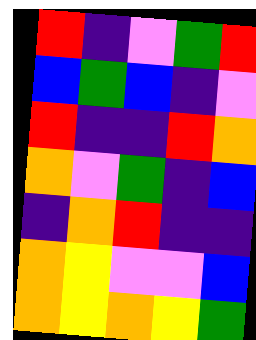[["red", "indigo", "violet", "green", "red"], ["blue", "green", "blue", "indigo", "violet"], ["red", "indigo", "indigo", "red", "orange"], ["orange", "violet", "green", "indigo", "blue"], ["indigo", "orange", "red", "indigo", "indigo"], ["orange", "yellow", "violet", "violet", "blue"], ["orange", "yellow", "orange", "yellow", "green"]]